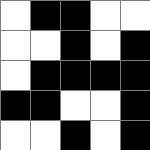[["white", "black", "black", "white", "white"], ["white", "white", "black", "white", "black"], ["white", "black", "black", "black", "black"], ["black", "black", "white", "white", "black"], ["white", "white", "black", "white", "black"]]